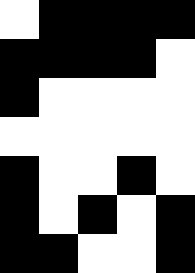[["white", "black", "black", "black", "black"], ["black", "black", "black", "black", "white"], ["black", "white", "white", "white", "white"], ["white", "white", "white", "white", "white"], ["black", "white", "white", "black", "white"], ["black", "white", "black", "white", "black"], ["black", "black", "white", "white", "black"]]